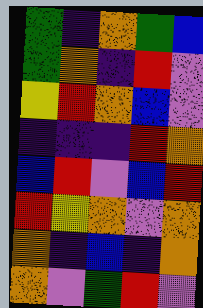[["green", "indigo", "orange", "green", "blue"], ["green", "orange", "indigo", "red", "violet"], ["yellow", "red", "orange", "blue", "violet"], ["indigo", "indigo", "indigo", "red", "orange"], ["blue", "red", "violet", "blue", "red"], ["red", "yellow", "orange", "violet", "orange"], ["orange", "indigo", "blue", "indigo", "orange"], ["orange", "violet", "green", "red", "violet"]]